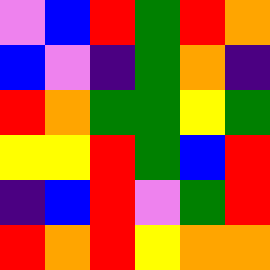[["violet", "blue", "red", "green", "red", "orange"], ["blue", "violet", "indigo", "green", "orange", "indigo"], ["red", "orange", "green", "green", "yellow", "green"], ["yellow", "yellow", "red", "green", "blue", "red"], ["indigo", "blue", "red", "violet", "green", "red"], ["red", "orange", "red", "yellow", "orange", "orange"]]